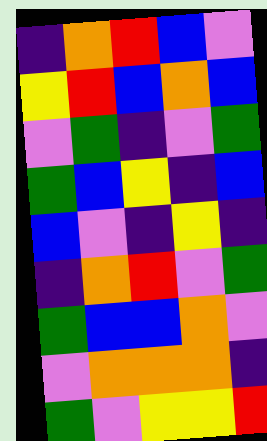[["indigo", "orange", "red", "blue", "violet"], ["yellow", "red", "blue", "orange", "blue"], ["violet", "green", "indigo", "violet", "green"], ["green", "blue", "yellow", "indigo", "blue"], ["blue", "violet", "indigo", "yellow", "indigo"], ["indigo", "orange", "red", "violet", "green"], ["green", "blue", "blue", "orange", "violet"], ["violet", "orange", "orange", "orange", "indigo"], ["green", "violet", "yellow", "yellow", "red"]]